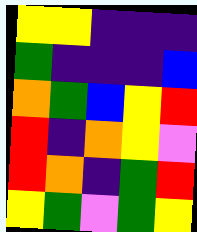[["yellow", "yellow", "indigo", "indigo", "indigo"], ["green", "indigo", "indigo", "indigo", "blue"], ["orange", "green", "blue", "yellow", "red"], ["red", "indigo", "orange", "yellow", "violet"], ["red", "orange", "indigo", "green", "red"], ["yellow", "green", "violet", "green", "yellow"]]